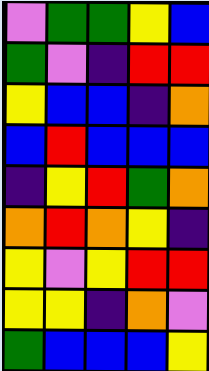[["violet", "green", "green", "yellow", "blue"], ["green", "violet", "indigo", "red", "red"], ["yellow", "blue", "blue", "indigo", "orange"], ["blue", "red", "blue", "blue", "blue"], ["indigo", "yellow", "red", "green", "orange"], ["orange", "red", "orange", "yellow", "indigo"], ["yellow", "violet", "yellow", "red", "red"], ["yellow", "yellow", "indigo", "orange", "violet"], ["green", "blue", "blue", "blue", "yellow"]]